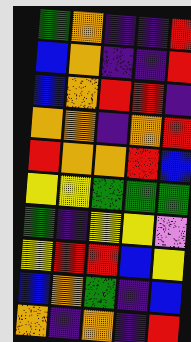[["green", "orange", "indigo", "indigo", "red"], ["blue", "orange", "indigo", "indigo", "red"], ["blue", "orange", "red", "red", "indigo"], ["orange", "orange", "indigo", "orange", "red"], ["red", "orange", "orange", "red", "blue"], ["yellow", "yellow", "green", "green", "green"], ["green", "indigo", "yellow", "yellow", "violet"], ["yellow", "red", "red", "blue", "yellow"], ["blue", "orange", "green", "indigo", "blue"], ["orange", "indigo", "orange", "indigo", "red"]]